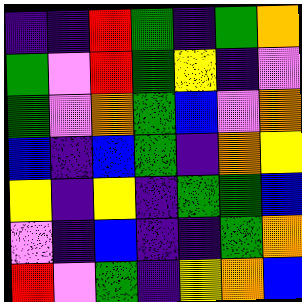[["indigo", "indigo", "red", "green", "indigo", "green", "orange"], ["green", "violet", "red", "green", "yellow", "indigo", "violet"], ["green", "violet", "orange", "green", "blue", "violet", "orange"], ["blue", "indigo", "blue", "green", "indigo", "orange", "yellow"], ["yellow", "indigo", "yellow", "indigo", "green", "green", "blue"], ["violet", "indigo", "blue", "indigo", "indigo", "green", "orange"], ["red", "violet", "green", "indigo", "yellow", "orange", "blue"]]